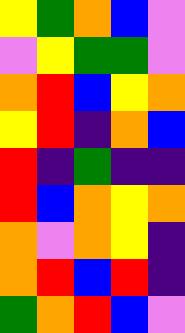[["yellow", "green", "orange", "blue", "violet"], ["violet", "yellow", "green", "green", "violet"], ["orange", "red", "blue", "yellow", "orange"], ["yellow", "red", "indigo", "orange", "blue"], ["red", "indigo", "green", "indigo", "indigo"], ["red", "blue", "orange", "yellow", "orange"], ["orange", "violet", "orange", "yellow", "indigo"], ["orange", "red", "blue", "red", "indigo"], ["green", "orange", "red", "blue", "violet"]]